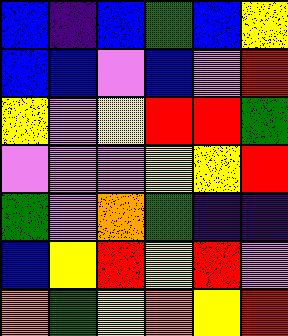[["blue", "indigo", "blue", "green", "blue", "yellow"], ["blue", "blue", "violet", "blue", "violet", "red"], ["yellow", "violet", "yellow", "red", "red", "green"], ["violet", "violet", "violet", "yellow", "yellow", "red"], ["green", "violet", "orange", "green", "indigo", "indigo"], ["blue", "yellow", "red", "yellow", "red", "violet"], ["orange", "green", "yellow", "orange", "yellow", "red"]]